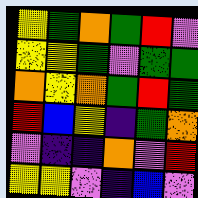[["yellow", "green", "orange", "green", "red", "violet"], ["yellow", "yellow", "green", "violet", "green", "green"], ["orange", "yellow", "orange", "green", "red", "green"], ["red", "blue", "yellow", "indigo", "green", "orange"], ["violet", "indigo", "indigo", "orange", "violet", "red"], ["yellow", "yellow", "violet", "indigo", "blue", "violet"]]